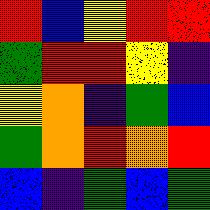[["red", "blue", "yellow", "red", "red"], ["green", "red", "red", "yellow", "indigo"], ["yellow", "orange", "indigo", "green", "blue"], ["green", "orange", "red", "orange", "red"], ["blue", "indigo", "green", "blue", "green"]]